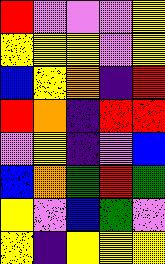[["red", "violet", "violet", "violet", "yellow"], ["yellow", "yellow", "yellow", "violet", "yellow"], ["blue", "yellow", "orange", "indigo", "red"], ["red", "orange", "indigo", "red", "red"], ["violet", "yellow", "indigo", "violet", "blue"], ["blue", "orange", "green", "red", "green"], ["yellow", "violet", "blue", "green", "violet"], ["yellow", "indigo", "yellow", "yellow", "yellow"]]